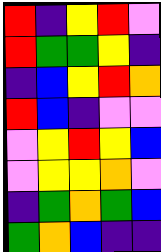[["red", "indigo", "yellow", "red", "violet"], ["red", "green", "green", "yellow", "indigo"], ["indigo", "blue", "yellow", "red", "orange"], ["red", "blue", "indigo", "violet", "violet"], ["violet", "yellow", "red", "yellow", "blue"], ["violet", "yellow", "yellow", "orange", "violet"], ["indigo", "green", "orange", "green", "blue"], ["green", "orange", "blue", "indigo", "indigo"]]